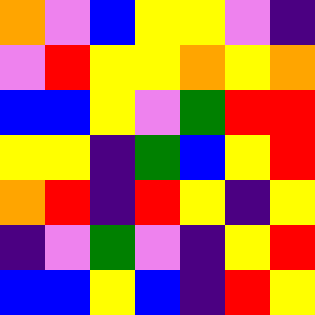[["orange", "violet", "blue", "yellow", "yellow", "violet", "indigo"], ["violet", "red", "yellow", "yellow", "orange", "yellow", "orange"], ["blue", "blue", "yellow", "violet", "green", "red", "red"], ["yellow", "yellow", "indigo", "green", "blue", "yellow", "red"], ["orange", "red", "indigo", "red", "yellow", "indigo", "yellow"], ["indigo", "violet", "green", "violet", "indigo", "yellow", "red"], ["blue", "blue", "yellow", "blue", "indigo", "red", "yellow"]]